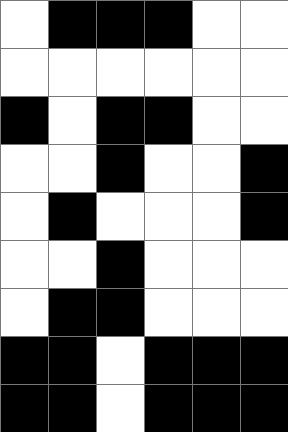[["white", "black", "black", "black", "white", "white"], ["white", "white", "white", "white", "white", "white"], ["black", "white", "black", "black", "white", "white"], ["white", "white", "black", "white", "white", "black"], ["white", "black", "white", "white", "white", "black"], ["white", "white", "black", "white", "white", "white"], ["white", "black", "black", "white", "white", "white"], ["black", "black", "white", "black", "black", "black"], ["black", "black", "white", "black", "black", "black"]]